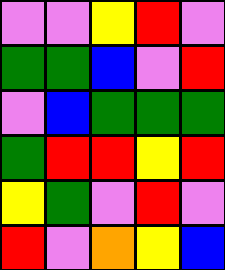[["violet", "violet", "yellow", "red", "violet"], ["green", "green", "blue", "violet", "red"], ["violet", "blue", "green", "green", "green"], ["green", "red", "red", "yellow", "red"], ["yellow", "green", "violet", "red", "violet"], ["red", "violet", "orange", "yellow", "blue"]]